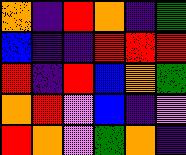[["orange", "indigo", "red", "orange", "indigo", "green"], ["blue", "indigo", "indigo", "red", "red", "red"], ["red", "indigo", "red", "blue", "orange", "green"], ["orange", "red", "violet", "blue", "indigo", "violet"], ["red", "orange", "violet", "green", "orange", "indigo"]]